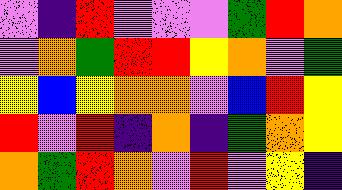[["violet", "indigo", "red", "violet", "violet", "violet", "green", "red", "orange"], ["violet", "orange", "green", "red", "red", "yellow", "orange", "violet", "green"], ["yellow", "blue", "yellow", "orange", "orange", "violet", "blue", "red", "yellow"], ["red", "violet", "red", "indigo", "orange", "indigo", "green", "orange", "yellow"], ["orange", "green", "red", "orange", "violet", "red", "violet", "yellow", "indigo"]]